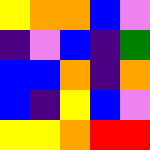[["yellow", "orange", "orange", "blue", "violet"], ["indigo", "violet", "blue", "indigo", "green"], ["blue", "blue", "orange", "indigo", "orange"], ["blue", "indigo", "yellow", "blue", "violet"], ["yellow", "yellow", "orange", "red", "red"]]